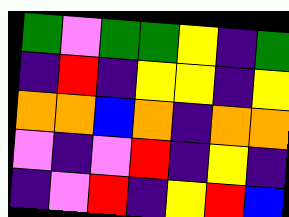[["green", "violet", "green", "green", "yellow", "indigo", "green"], ["indigo", "red", "indigo", "yellow", "yellow", "indigo", "yellow"], ["orange", "orange", "blue", "orange", "indigo", "orange", "orange"], ["violet", "indigo", "violet", "red", "indigo", "yellow", "indigo"], ["indigo", "violet", "red", "indigo", "yellow", "red", "blue"]]